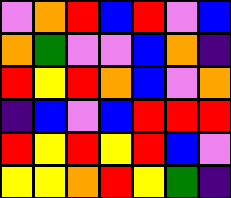[["violet", "orange", "red", "blue", "red", "violet", "blue"], ["orange", "green", "violet", "violet", "blue", "orange", "indigo"], ["red", "yellow", "red", "orange", "blue", "violet", "orange"], ["indigo", "blue", "violet", "blue", "red", "red", "red"], ["red", "yellow", "red", "yellow", "red", "blue", "violet"], ["yellow", "yellow", "orange", "red", "yellow", "green", "indigo"]]